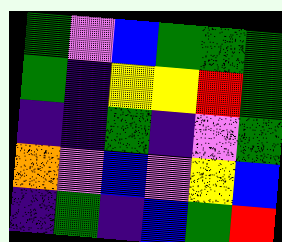[["green", "violet", "blue", "green", "green", "green"], ["green", "indigo", "yellow", "yellow", "red", "green"], ["indigo", "indigo", "green", "indigo", "violet", "green"], ["orange", "violet", "blue", "violet", "yellow", "blue"], ["indigo", "green", "indigo", "blue", "green", "red"]]